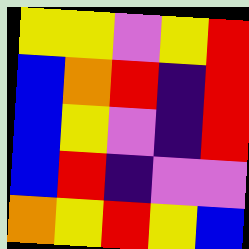[["yellow", "yellow", "violet", "yellow", "red"], ["blue", "orange", "red", "indigo", "red"], ["blue", "yellow", "violet", "indigo", "red"], ["blue", "red", "indigo", "violet", "violet"], ["orange", "yellow", "red", "yellow", "blue"]]